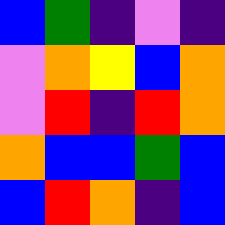[["blue", "green", "indigo", "violet", "indigo"], ["violet", "orange", "yellow", "blue", "orange"], ["violet", "red", "indigo", "red", "orange"], ["orange", "blue", "blue", "green", "blue"], ["blue", "red", "orange", "indigo", "blue"]]